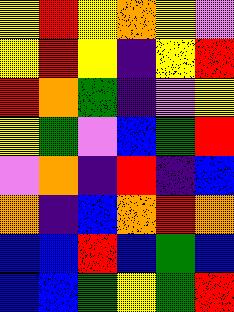[["yellow", "red", "yellow", "orange", "yellow", "violet"], ["yellow", "red", "yellow", "indigo", "yellow", "red"], ["red", "orange", "green", "indigo", "violet", "yellow"], ["yellow", "green", "violet", "blue", "green", "red"], ["violet", "orange", "indigo", "red", "indigo", "blue"], ["orange", "indigo", "blue", "orange", "red", "orange"], ["blue", "blue", "red", "blue", "green", "blue"], ["blue", "blue", "green", "yellow", "green", "red"]]